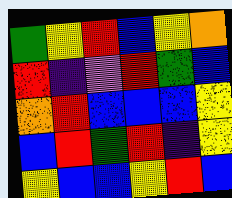[["green", "yellow", "red", "blue", "yellow", "orange"], ["red", "indigo", "violet", "red", "green", "blue"], ["orange", "red", "blue", "blue", "blue", "yellow"], ["blue", "red", "green", "red", "indigo", "yellow"], ["yellow", "blue", "blue", "yellow", "red", "blue"]]